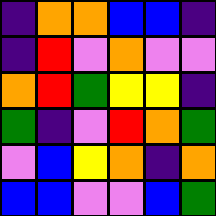[["indigo", "orange", "orange", "blue", "blue", "indigo"], ["indigo", "red", "violet", "orange", "violet", "violet"], ["orange", "red", "green", "yellow", "yellow", "indigo"], ["green", "indigo", "violet", "red", "orange", "green"], ["violet", "blue", "yellow", "orange", "indigo", "orange"], ["blue", "blue", "violet", "violet", "blue", "green"]]